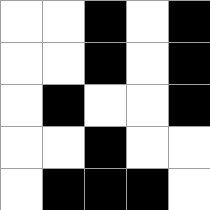[["white", "white", "black", "white", "black"], ["white", "white", "black", "white", "black"], ["white", "black", "white", "white", "black"], ["white", "white", "black", "white", "white"], ["white", "black", "black", "black", "white"]]